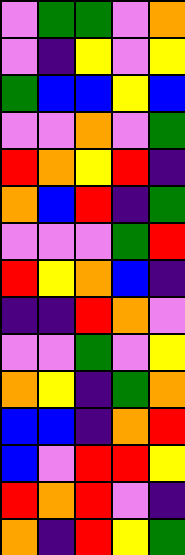[["violet", "green", "green", "violet", "orange"], ["violet", "indigo", "yellow", "violet", "yellow"], ["green", "blue", "blue", "yellow", "blue"], ["violet", "violet", "orange", "violet", "green"], ["red", "orange", "yellow", "red", "indigo"], ["orange", "blue", "red", "indigo", "green"], ["violet", "violet", "violet", "green", "red"], ["red", "yellow", "orange", "blue", "indigo"], ["indigo", "indigo", "red", "orange", "violet"], ["violet", "violet", "green", "violet", "yellow"], ["orange", "yellow", "indigo", "green", "orange"], ["blue", "blue", "indigo", "orange", "red"], ["blue", "violet", "red", "red", "yellow"], ["red", "orange", "red", "violet", "indigo"], ["orange", "indigo", "red", "yellow", "green"]]